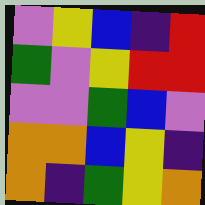[["violet", "yellow", "blue", "indigo", "red"], ["green", "violet", "yellow", "red", "red"], ["violet", "violet", "green", "blue", "violet"], ["orange", "orange", "blue", "yellow", "indigo"], ["orange", "indigo", "green", "yellow", "orange"]]